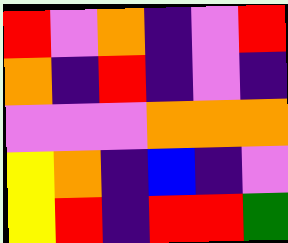[["red", "violet", "orange", "indigo", "violet", "red"], ["orange", "indigo", "red", "indigo", "violet", "indigo"], ["violet", "violet", "violet", "orange", "orange", "orange"], ["yellow", "orange", "indigo", "blue", "indigo", "violet"], ["yellow", "red", "indigo", "red", "red", "green"]]